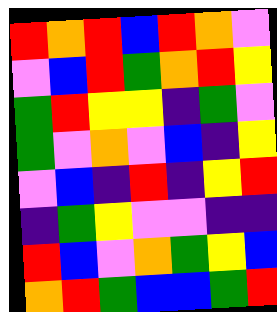[["red", "orange", "red", "blue", "red", "orange", "violet"], ["violet", "blue", "red", "green", "orange", "red", "yellow"], ["green", "red", "yellow", "yellow", "indigo", "green", "violet"], ["green", "violet", "orange", "violet", "blue", "indigo", "yellow"], ["violet", "blue", "indigo", "red", "indigo", "yellow", "red"], ["indigo", "green", "yellow", "violet", "violet", "indigo", "indigo"], ["red", "blue", "violet", "orange", "green", "yellow", "blue"], ["orange", "red", "green", "blue", "blue", "green", "red"]]